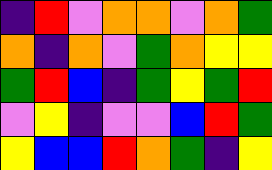[["indigo", "red", "violet", "orange", "orange", "violet", "orange", "green"], ["orange", "indigo", "orange", "violet", "green", "orange", "yellow", "yellow"], ["green", "red", "blue", "indigo", "green", "yellow", "green", "red"], ["violet", "yellow", "indigo", "violet", "violet", "blue", "red", "green"], ["yellow", "blue", "blue", "red", "orange", "green", "indigo", "yellow"]]